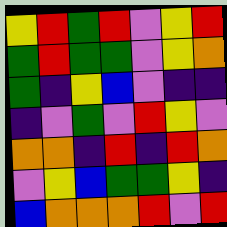[["yellow", "red", "green", "red", "violet", "yellow", "red"], ["green", "red", "green", "green", "violet", "yellow", "orange"], ["green", "indigo", "yellow", "blue", "violet", "indigo", "indigo"], ["indigo", "violet", "green", "violet", "red", "yellow", "violet"], ["orange", "orange", "indigo", "red", "indigo", "red", "orange"], ["violet", "yellow", "blue", "green", "green", "yellow", "indigo"], ["blue", "orange", "orange", "orange", "red", "violet", "red"]]